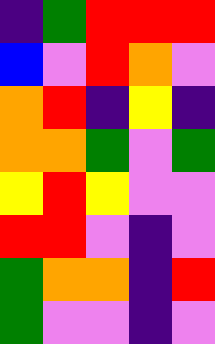[["indigo", "green", "red", "red", "red"], ["blue", "violet", "red", "orange", "violet"], ["orange", "red", "indigo", "yellow", "indigo"], ["orange", "orange", "green", "violet", "green"], ["yellow", "red", "yellow", "violet", "violet"], ["red", "red", "violet", "indigo", "violet"], ["green", "orange", "orange", "indigo", "red"], ["green", "violet", "violet", "indigo", "violet"]]